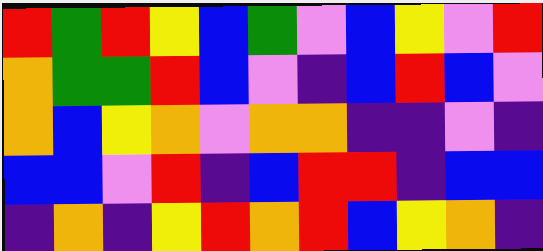[["red", "green", "red", "yellow", "blue", "green", "violet", "blue", "yellow", "violet", "red"], ["orange", "green", "green", "red", "blue", "violet", "indigo", "blue", "red", "blue", "violet"], ["orange", "blue", "yellow", "orange", "violet", "orange", "orange", "indigo", "indigo", "violet", "indigo"], ["blue", "blue", "violet", "red", "indigo", "blue", "red", "red", "indigo", "blue", "blue"], ["indigo", "orange", "indigo", "yellow", "red", "orange", "red", "blue", "yellow", "orange", "indigo"]]